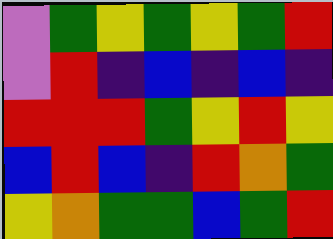[["violet", "green", "yellow", "green", "yellow", "green", "red"], ["violet", "red", "indigo", "blue", "indigo", "blue", "indigo"], ["red", "red", "red", "green", "yellow", "red", "yellow"], ["blue", "red", "blue", "indigo", "red", "orange", "green"], ["yellow", "orange", "green", "green", "blue", "green", "red"]]